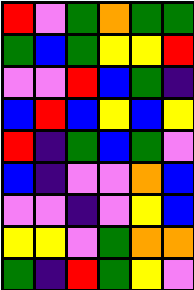[["red", "violet", "green", "orange", "green", "green"], ["green", "blue", "green", "yellow", "yellow", "red"], ["violet", "violet", "red", "blue", "green", "indigo"], ["blue", "red", "blue", "yellow", "blue", "yellow"], ["red", "indigo", "green", "blue", "green", "violet"], ["blue", "indigo", "violet", "violet", "orange", "blue"], ["violet", "violet", "indigo", "violet", "yellow", "blue"], ["yellow", "yellow", "violet", "green", "orange", "orange"], ["green", "indigo", "red", "green", "yellow", "violet"]]